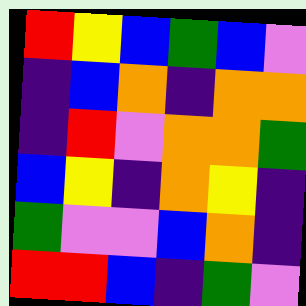[["red", "yellow", "blue", "green", "blue", "violet"], ["indigo", "blue", "orange", "indigo", "orange", "orange"], ["indigo", "red", "violet", "orange", "orange", "green"], ["blue", "yellow", "indigo", "orange", "yellow", "indigo"], ["green", "violet", "violet", "blue", "orange", "indigo"], ["red", "red", "blue", "indigo", "green", "violet"]]